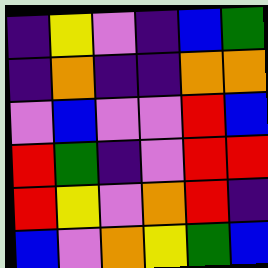[["indigo", "yellow", "violet", "indigo", "blue", "green"], ["indigo", "orange", "indigo", "indigo", "orange", "orange"], ["violet", "blue", "violet", "violet", "red", "blue"], ["red", "green", "indigo", "violet", "red", "red"], ["red", "yellow", "violet", "orange", "red", "indigo"], ["blue", "violet", "orange", "yellow", "green", "blue"]]